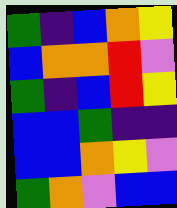[["green", "indigo", "blue", "orange", "yellow"], ["blue", "orange", "orange", "red", "violet"], ["green", "indigo", "blue", "red", "yellow"], ["blue", "blue", "green", "indigo", "indigo"], ["blue", "blue", "orange", "yellow", "violet"], ["green", "orange", "violet", "blue", "blue"]]